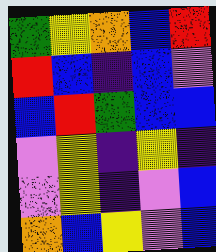[["green", "yellow", "orange", "blue", "red"], ["red", "blue", "indigo", "blue", "violet"], ["blue", "red", "green", "blue", "blue"], ["violet", "yellow", "indigo", "yellow", "indigo"], ["violet", "yellow", "indigo", "violet", "blue"], ["orange", "blue", "yellow", "violet", "blue"]]